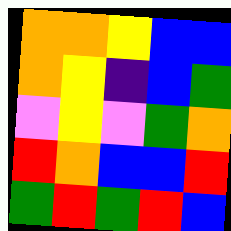[["orange", "orange", "yellow", "blue", "blue"], ["orange", "yellow", "indigo", "blue", "green"], ["violet", "yellow", "violet", "green", "orange"], ["red", "orange", "blue", "blue", "red"], ["green", "red", "green", "red", "blue"]]